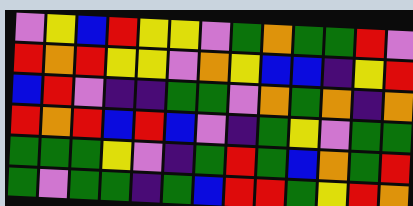[["violet", "yellow", "blue", "red", "yellow", "yellow", "violet", "green", "orange", "green", "green", "red", "violet"], ["red", "orange", "red", "yellow", "yellow", "violet", "orange", "yellow", "blue", "blue", "indigo", "yellow", "red"], ["blue", "red", "violet", "indigo", "indigo", "green", "green", "violet", "orange", "green", "orange", "indigo", "orange"], ["red", "orange", "red", "blue", "red", "blue", "violet", "indigo", "green", "yellow", "violet", "green", "green"], ["green", "green", "green", "yellow", "violet", "indigo", "green", "red", "green", "blue", "orange", "green", "red"], ["green", "violet", "green", "green", "indigo", "green", "blue", "red", "red", "green", "yellow", "red", "orange"]]